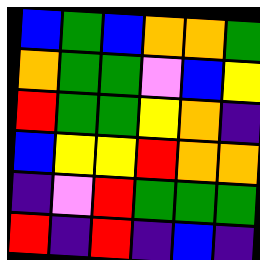[["blue", "green", "blue", "orange", "orange", "green"], ["orange", "green", "green", "violet", "blue", "yellow"], ["red", "green", "green", "yellow", "orange", "indigo"], ["blue", "yellow", "yellow", "red", "orange", "orange"], ["indigo", "violet", "red", "green", "green", "green"], ["red", "indigo", "red", "indigo", "blue", "indigo"]]